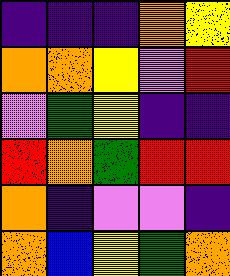[["indigo", "indigo", "indigo", "orange", "yellow"], ["orange", "orange", "yellow", "violet", "red"], ["violet", "green", "yellow", "indigo", "indigo"], ["red", "orange", "green", "red", "red"], ["orange", "indigo", "violet", "violet", "indigo"], ["orange", "blue", "yellow", "green", "orange"]]